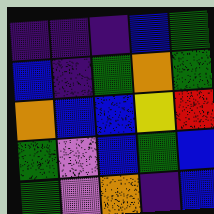[["indigo", "indigo", "indigo", "blue", "green"], ["blue", "indigo", "green", "orange", "green"], ["orange", "blue", "blue", "yellow", "red"], ["green", "violet", "blue", "green", "blue"], ["green", "violet", "orange", "indigo", "blue"]]